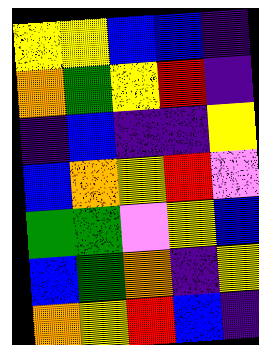[["yellow", "yellow", "blue", "blue", "indigo"], ["orange", "green", "yellow", "red", "indigo"], ["indigo", "blue", "indigo", "indigo", "yellow"], ["blue", "orange", "yellow", "red", "violet"], ["green", "green", "violet", "yellow", "blue"], ["blue", "green", "orange", "indigo", "yellow"], ["orange", "yellow", "red", "blue", "indigo"]]